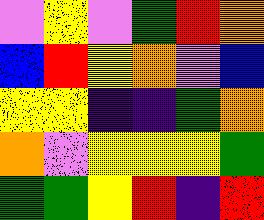[["violet", "yellow", "violet", "green", "red", "orange"], ["blue", "red", "yellow", "orange", "violet", "blue"], ["yellow", "yellow", "indigo", "indigo", "green", "orange"], ["orange", "violet", "yellow", "yellow", "yellow", "green"], ["green", "green", "yellow", "red", "indigo", "red"]]